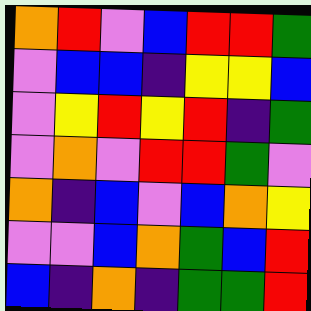[["orange", "red", "violet", "blue", "red", "red", "green"], ["violet", "blue", "blue", "indigo", "yellow", "yellow", "blue"], ["violet", "yellow", "red", "yellow", "red", "indigo", "green"], ["violet", "orange", "violet", "red", "red", "green", "violet"], ["orange", "indigo", "blue", "violet", "blue", "orange", "yellow"], ["violet", "violet", "blue", "orange", "green", "blue", "red"], ["blue", "indigo", "orange", "indigo", "green", "green", "red"]]